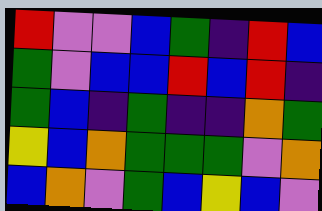[["red", "violet", "violet", "blue", "green", "indigo", "red", "blue"], ["green", "violet", "blue", "blue", "red", "blue", "red", "indigo"], ["green", "blue", "indigo", "green", "indigo", "indigo", "orange", "green"], ["yellow", "blue", "orange", "green", "green", "green", "violet", "orange"], ["blue", "orange", "violet", "green", "blue", "yellow", "blue", "violet"]]